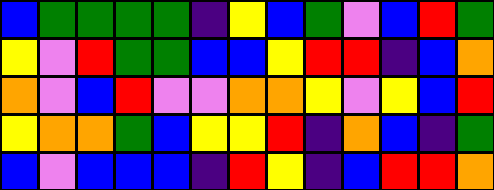[["blue", "green", "green", "green", "green", "indigo", "yellow", "blue", "green", "violet", "blue", "red", "green"], ["yellow", "violet", "red", "green", "green", "blue", "blue", "yellow", "red", "red", "indigo", "blue", "orange"], ["orange", "violet", "blue", "red", "violet", "violet", "orange", "orange", "yellow", "violet", "yellow", "blue", "red"], ["yellow", "orange", "orange", "green", "blue", "yellow", "yellow", "red", "indigo", "orange", "blue", "indigo", "green"], ["blue", "violet", "blue", "blue", "blue", "indigo", "red", "yellow", "indigo", "blue", "red", "red", "orange"]]